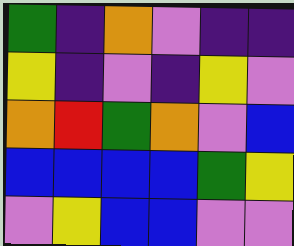[["green", "indigo", "orange", "violet", "indigo", "indigo"], ["yellow", "indigo", "violet", "indigo", "yellow", "violet"], ["orange", "red", "green", "orange", "violet", "blue"], ["blue", "blue", "blue", "blue", "green", "yellow"], ["violet", "yellow", "blue", "blue", "violet", "violet"]]